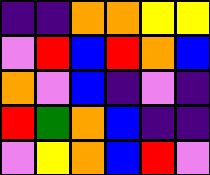[["indigo", "indigo", "orange", "orange", "yellow", "yellow"], ["violet", "red", "blue", "red", "orange", "blue"], ["orange", "violet", "blue", "indigo", "violet", "indigo"], ["red", "green", "orange", "blue", "indigo", "indigo"], ["violet", "yellow", "orange", "blue", "red", "violet"]]